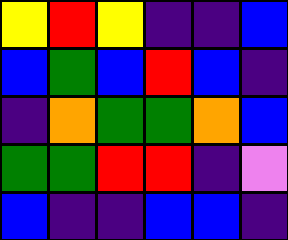[["yellow", "red", "yellow", "indigo", "indigo", "blue"], ["blue", "green", "blue", "red", "blue", "indigo"], ["indigo", "orange", "green", "green", "orange", "blue"], ["green", "green", "red", "red", "indigo", "violet"], ["blue", "indigo", "indigo", "blue", "blue", "indigo"]]